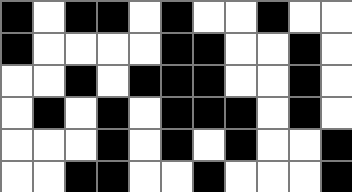[["black", "white", "black", "black", "white", "black", "white", "white", "black", "white", "white"], ["black", "white", "white", "white", "white", "black", "black", "white", "white", "black", "white"], ["white", "white", "black", "white", "black", "black", "black", "white", "white", "black", "white"], ["white", "black", "white", "black", "white", "black", "black", "black", "white", "black", "white"], ["white", "white", "white", "black", "white", "black", "white", "black", "white", "white", "black"], ["white", "white", "black", "black", "white", "white", "black", "white", "white", "white", "black"]]